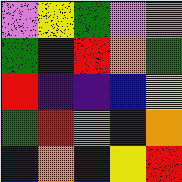[["violet", "yellow", "green", "violet", "violet"], ["green", "indigo", "red", "orange", "green"], ["red", "indigo", "indigo", "blue", "yellow"], ["green", "red", "orange", "indigo", "orange"], ["blue", "orange", "blue", "yellow", "red"]]